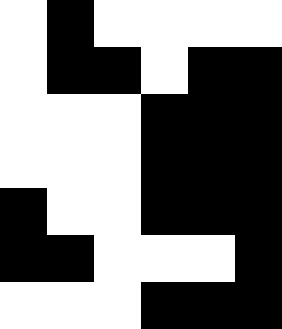[["white", "black", "white", "white", "white", "white"], ["white", "black", "black", "white", "black", "black"], ["white", "white", "white", "black", "black", "black"], ["white", "white", "white", "black", "black", "black"], ["black", "white", "white", "black", "black", "black"], ["black", "black", "white", "white", "white", "black"], ["white", "white", "white", "black", "black", "black"]]